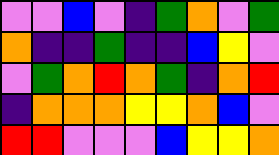[["violet", "violet", "blue", "violet", "indigo", "green", "orange", "violet", "green"], ["orange", "indigo", "indigo", "green", "indigo", "indigo", "blue", "yellow", "violet"], ["violet", "green", "orange", "red", "orange", "green", "indigo", "orange", "red"], ["indigo", "orange", "orange", "orange", "yellow", "yellow", "orange", "blue", "violet"], ["red", "red", "violet", "violet", "violet", "blue", "yellow", "yellow", "orange"]]